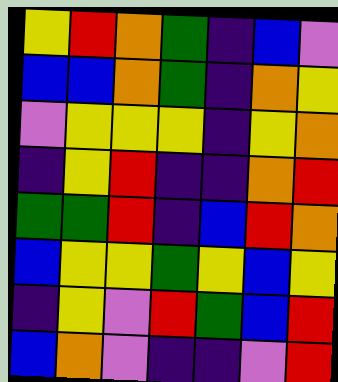[["yellow", "red", "orange", "green", "indigo", "blue", "violet"], ["blue", "blue", "orange", "green", "indigo", "orange", "yellow"], ["violet", "yellow", "yellow", "yellow", "indigo", "yellow", "orange"], ["indigo", "yellow", "red", "indigo", "indigo", "orange", "red"], ["green", "green", "red", "indigo", "blue", "red", "orange"], ["blue", "yellow", "yellow", "green", "yellow", "blue", "yellow"], ["indigo", "yellow", "violet", "red", "green", "blue", "red"], ["blue", "orange", "violet", "indigo", "indigo", "violet", "red"]]